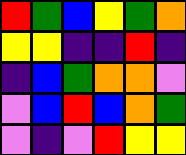[["red", "green", "blue", "yellow", "green", "orange"], ["yellow", "yellow", "indigo", "indigo", "red", "indigo"], ["indigo", "blue", "green", "orange", "orange", "violet"], ["violet", "blue", "red", "blue", "orange", "green"], ["violet", "indigo", "violet", "red", "yellow", "yellow"]]